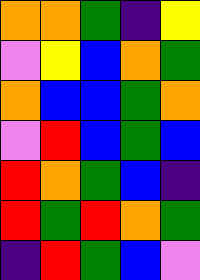[["orange", "orange", "green", "indigo", "yellow"], ["violet", "yellow", "blue", "orange", "green"], ["orange", "blue", "blue", "green", "orange"], ["violet", "red", "blue", "green", "blue"], ["red", "orange", "green", "blue", "indigo"], ["red", "green", "red", "orange", "green"], ["indigo", "red", "green", "blue", "violet"]]